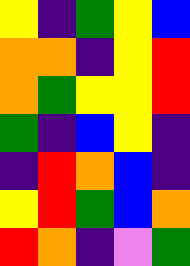[["yellow", "indigo", "green", "yellow", "blue"], ["orange", "orange", "indigo", "yellow", "red"], ["orange", "green", "yellow", "yellow", "red"], ["green", "indigo", "blue", "yellow", "indigo"], ["indigo", "red", "orange", "blue", "indigo"], ["yellow", "red", "green", "blue", "orange"], ["red", "orange", "indigo", "violet", "green"]]